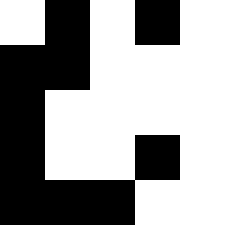[["white", "black", "white", "black", "white"], ["black", "black", "white", "white", "white"], ["black", "white", "white", "white", "white"], ["black", "white", "white", "black", "white"], ["black", "black", "black", "white", "white"]]